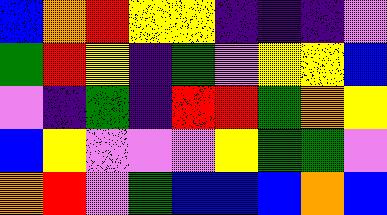[["blue", "orange", "red", "yellow", "yellow", "indigo", "indigo", "indigo", "violet"], ["green", "red", "yellow", "indigo", "green", "violet", "yellow", "yellow", "blue"], ["violet", "indigo", "green", "indigo", "red", "red", "green", "orange", "yellow"], ["blue", "yellow", "violet", "violet", "violet", "yellow", "green", "green", "violet"], ["orange", "red", "violet", "green", "blue", "blue", "blue", "orange", "blue"]]